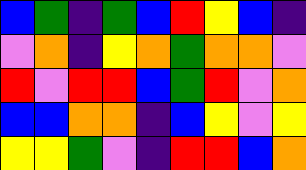[["blue", "green", "indigo", "green", "blue", "red", "yellow", "blue", "indigo"], ["violet", "orange", "indigo", "yellow", "orange", "green", "orange", "orange", "violet"], ["red", "violet", "red", "red", "blue", "green", "red", "violet", "orange"], ["blue", "blue", "orange", "orange", "indigo", "blue", "yellow", "violet", "yellow"], ["yellow", "yellow", "green", "violet", "indigo", "red", "red", "blue", "orange"]]